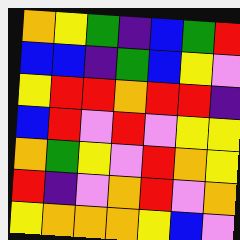[["orange", "yellow", "green", "indigo", "blue", "green", "red"], ["blue", "blue", "indigo", "green", "blue", "yellow", "violet"], ["yellow", "red", "red", "orange", "red", "red", "indigo"], ["blue", "red", "violet", "red", "violet", "yellow", "yellow"], ["orange", "green", "yellow", "violet", "red", "orange", "yellow"], ["red", "indigo", "violet", "orange", "red", "violet", "orange"], ["yellow", "orange", "orange", "orange", "yellow", "blue", "violet"]]